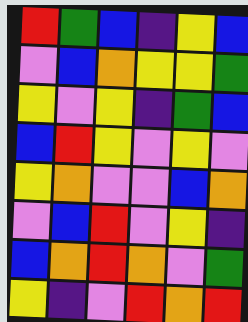[["red", "green", "blue", "indigo", "yellow", "blue"], ["violet", "blue", "orange", "yellow", "yellow", "green"], ["yellow", "violet", "yellow", "indigo", "green", "blue"], ["blue", "red", "yellow", "violet", "yellow", "violet"], ["yellow", "orange", "violet", "violet", "blue", "orange"], ["violet", "blue", "red", "violet", "yellow", "indigo"], ["blue", "orange", "red", "orange", "violet", "green"], ["yellow", "indigo", "violet", "red", "orange", "red"]]